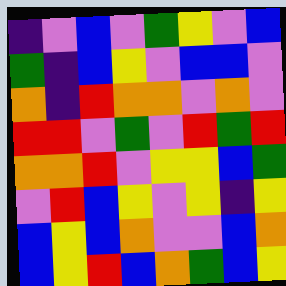[["indigo", "violet", "blue", "violet", "green", "yellow", "violet", "blue"], ["green", "indigo", "blue", "yellow", "violet", "blue", "blue", "violet"], ["orange", "indigo", "red", "orange", "orange", "violet", "orange", "violet"], ["red", "red", "violet", "green", "violet", "red", "green", "red"], ["orange", "orange", "red", "violet", "yellow", "yellow", "blue", "green"], ["violet", "red", "blue", "yellow", "violet", "yellow", "indigo", "yellow"], ["blue", "yellow", "blue", "orange", "violet", "violet", "blue", "orange"], ["blue", "yellow", "red", "blue", "orange", "green", "blue", "yellow"]]